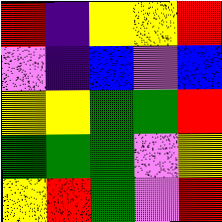[["red", "indigo", "yellow", "yellow", "red"], ["violet", "indigo", "blue", "violet", "blue"], ["yellow", "yellow", "green", "green", "red"], ["green", "green", "green", "violet", "yellow"], ["yellow", "red", "green", "violet", "red"]]